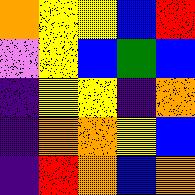[["orange", "yellow", "yellow", "blue", "red"], ["violet", "yellow", "blue", "green", "blue"], ["indigo", "yellow", "yellow", "indigo", "orange"], ["indigo", "orange", "orange", "yellow", "blue"], ["indigo", "red", "orange", "blue", "orange"]]